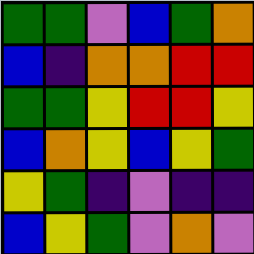[["green", "green", "violet", "blue", "green", "orange"], ["blue", "indigo", "orange", "orange", "red", "red"], ["green", "green", "yellow", "red", "red", "yellow"], ["blue", "orange", "yellow", "blue", "yellow", "green"], ["yellow", "green", "indigo", "violet", "indigo", "indigo"], ["blue", "yellow", "green", "violet", "orange", "violet"]]